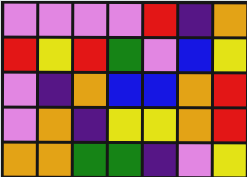[["violet", "violet", "violet", "violet", "red", "indigo", "orange"], ["red", "yellow", "red", "green", "violet", "blue", "yellow"], ["violet", "indigo", "orange", "blue", "blue", "orange", "red"], ["violet", "orange", "indigo", "yellow", "yellow", "orange", "red"], ["orange", "orange", "green", "green", "indigo", "violet", "yellow"]]